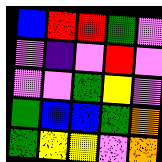[["blue", "red", "red", "green", "violet"], ["violet", "indigo", "violet", "red", "violet"], ["violet", "violet", "green", "yellow", "violet"], ["green", "blue", "blue", "green", "orange"], ["green", "yellow", "yellow", "violet", "orange"]]